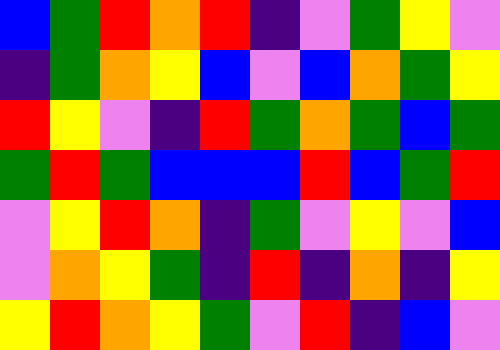[["blue", "green", "red", "orange", "red", "indigo", "violet", "green", "yellow", "violet"], ["indigo", "green", "orange", "yellow", "blue", "violet", "blue", "orange", "green", "yellow"], ["red", "yellow", "violet", "indigo", "red", "green", "orange", "green", "blue", "green"], ["green", "red", "green", "blue", "blue", "blue", "red", "blue", "green", "red"], ["violet", "yellow", "red", "orange", "indigo", "green", "violet", "yellow", "violet", "blue"], ["violet", "orange", "yellow", "green", "indigo", "red", "indigo", "orange", "indigo", "yellow"], ["yellow", "red", "orange", "yellow", "green", "violet", "red", "indigo", "blue", "violet"]]